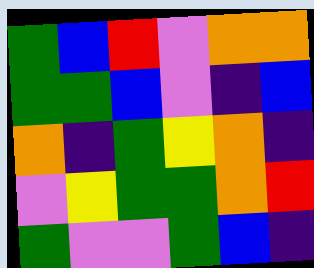[["green", "blue", "red", "violet", "orange", "orange"], ["green", "green", "blue", "violet", "indigo", "blue"], ["orange", "indigo", "green", "yellow", "orange", "indigo"], ["violet", "yellow", "green", "green", "orange", "red"], ["green", "violet", "violet", "green", "blue", "indigo"]]